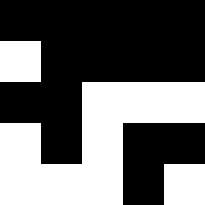[["black", "black", "black", "black", "black"], ["white", "black", "black", "black", "black"], ["black", "black", "white", "white", "white"], ["white", "black", "white", "black", "black"], ["white", "white", "white", "black", "white"]]